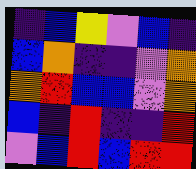[["indigo", "blue", "yellow", "violet", "blue", "indigo"], ["blue", "orange", "indigo", "indigo", "violet", "orange"], ["orange", "red", "blue", "blue", "violet", "orange"], ["blue", "indigo", "red", "indigo", "indigo", "red"], ["violet", "blue", "red", "blue", "red", "red"]]